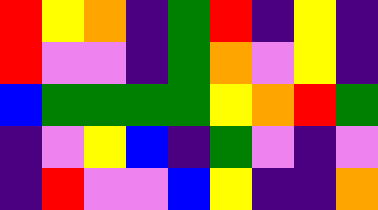[["red", "yellow", "orange", "indigo", "green", "red", "indigo", "yellow", "indigo"], ["red", "violet", "violet", "indigo", "green", "orange", "violet", "yellow", "indigo"], ["blue", "green", "green", "green", "green", "yellow", "orange", "red", "green"], ["indigo", "violet", "yellow", "blue", "indigo", "green", "violet", "indigo", "violet"], ["indigo", "red", "violet", "violet", "blue", "yellow", "indigo", "indigo", "orange"]]